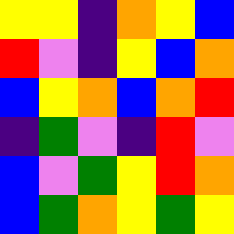[["yellow", "yellow", "indigo", "orange", "yellow", "blue"], ["red", "violet", "indigo", "yellow", "blue", "orange"], ["blue", "yellow", "orange", "blue", "orange", "red"], ["indigo", "green", "violet", "indigo", "red", "violet"], ["blue", "violet", "green", "yellow", "red", "orange"], ["blue", "green", "orange", "yellow", "green", "yellow"]]